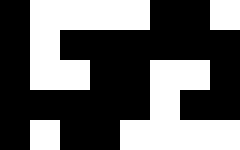[["black", "white", "white", "white", "white", "black", "black", "white"], ["black", "white", "black", "black", "black", "black", "black", "black"], ["black", "white", "white", "black", "black", "white", "white", "black"], ["black", "black", "black", "black", "black", "white", "black", "black"], ["black", "white", "black", "black", "white", "white", "white", "white"]]